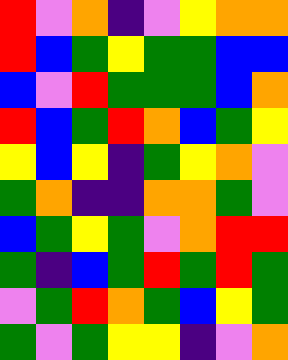[["red", "violet", "orange", "indigo", "violet", "yellow", "orange", "orange"], ["red", "blue", "green", "yellow", "green", "green", "blue", "blue"], ["blue", "violet", "red", "green", "green", "green", "blue", "orange"], ["red", "blue", "green", "red", "orange", "blue", "green", "yellow"], ["yellow", "blue", "yellow", "indigo", "green", "yellow", "orange", "violet"], ["green", "orange", "indigo", "indigo", "orange", "orange", "green", "violet"], ["blue", "green", "yellow", "green", "violet", "orange", "red", "red"], ["green", "indigo", "blue", "green", "red", "green", "red", "green"], ["violet", "green", "red", "orange", "green", "blue", "yellow", "green"], ["green", "violet", "green", "yellow", "yellow", "indigo", "violet", "orange"]]